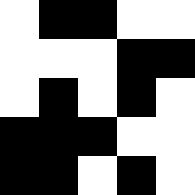[["white", "black", "black", "white", "white"], ["white", "white", "white", "black", "black"], ["white", "black", "white", "black", "white"], ["black", "black", "black", "white", "white"], ["black", "black", "white", "black", "white"]]